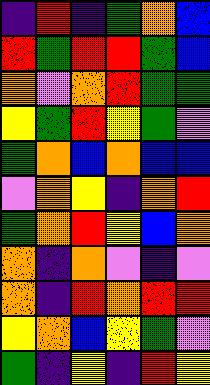[["indigo", "red", "indigo", "green", "orange", "blue"], ["red", "green", "red", "red", "green", "blue"], ["orange", "violet", "orange", "red", "green", "green"], ["yellow", "green", "red", "yellow", "green", "violet"], ["green", "orange", "blue", "orange", "blue", "blue"], ["violet", "orange", "yellow", "indigo", "orange", "red"], ["green", "orange", "red", "yellow", "blue", "orange"], ["orange", "indigo", "orange", "violet", "indigo", "violet"], ["orange", "indigo", "red", "orange", "red", "red"], ["yellow", "orange", "blue", "yellow", "green", "violet"], ["green", "indigo", "yellow", "indigo", "red", "yellow"]]